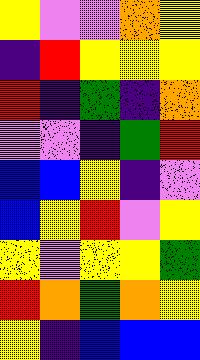[["yellow", "violet", "violet", "orange", "yellow"], ["indigo", "red", "yellow", "yellow", "yellow"], ["red", "indigo", "green", "indigo", "orange"], ["violet", "violet", "indigo", "green", "red"], ["blue", "blue", "yellow", "indigo", "violet"], ["blue", "yellow", "red", "violet", "yellow"], ["yellow", "violet", "yellow", "yellow", "green"], ["red", "orange", "green", "orange", "yellow"], ["yellow", "indigo", "blue", "blue", "blue"]]